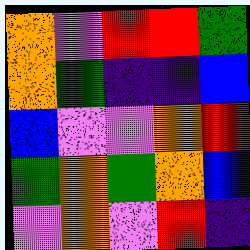[["orange", "violet", "red", "red", "green"], ["orange", "green", "indigo", "indigo", "blue"], ["blue", "violet", "violet", "orange", "red"], ["green", "orange", "green", "orange", "blue"], ["violet", "orange", "violet", "red", "indigo"]]